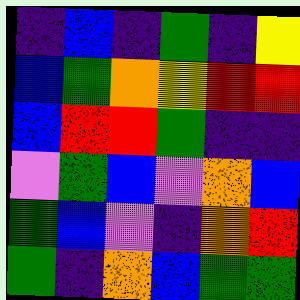[["indigo", "blue", "indigo", "green", "indigo", "yellow"], ["blue", "green", "orange", "yellow", "red", "red"], ["blue", "red", "red", "green", "indigo", "indigo"], ["violet", "green", "blue", "violet", "orange", "blue"], ["green", "blue", "violet", "indigo", "orange", "red"], ["green", "indigo", "orange", "blue", "green", "green"]]